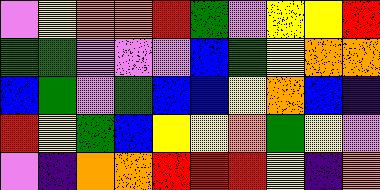[["violet", "yellow", "orange", "orange", "red", "green", "violet", "yellow", "yellow", "red"], ["green", "green", "violet", "violet", "violet", "blue", "green", "yellow", "orange", "orange"], ["blue", "green", "violet", "green", "blue", "blue", "yellow", "orange", "blue", "indigo"], ["red", "yellow", "green", "blue", "yellow", "yellow", "orange", "green", "yellow", "violet"], ["violet", "indigo", "orange", "orange", "red", "red", "red", "yellow", "indigo", "orange"]]